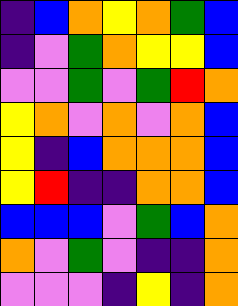[["indigo", "blue", "orange", "yellow", "orange", "green", "blue"], ["indigo", "violet", "green", "orange", "yellow", "yellow", "blue"], ["violet", "violet", "green", "violet", "green", "red", "orange"], ["yellow", "orange", "violet", "orange", "violet", "orange", "blue"], ["yellow", "indigo", "blue", "orange", "orange", "orange", "blue"], ["yellow", "red", "indigo", "indigo", "orange", "orange", "blue"], ["blue", "blue", "blue", "violet", "green", "blue", "orange"], ["orange", "violet", "green", "violet", "indigo", "indigo", "orange"], ["violet", "violet", "violet", "indigo", "yellow", "indigo", "orange"]]